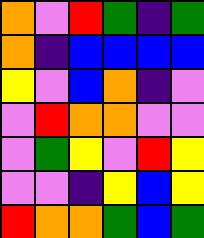[["orange", "violet", "red", "green", "indigo", "green"], ["orange", "indigo", "blue", "blue", "blue", "blue"], ["yellow", "violet", "blue", "orange", "indigo", "violet"], ["violet", "red", "orange", "orange", "violet", "violet"], ["violet", "green", "yellow", "violet", "red", "yellow"], ["violet", "violet", "indigo", "yellow", "blue", "yellow"], ["red", "orange", "orange", "green", "blue", "green"]]